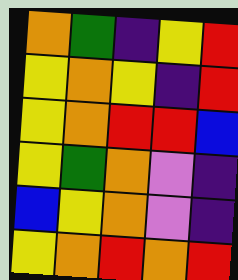[["orange", "green", "indigo", "yellow", "red"], ["yellow", "orange", "yellow", "indigo", "red"], ["yellow", "orange", "red", "red", "blue"], ["yellow", "green", "orange", "violet", "indigo"], ["blue", "yellow", "orange", "violet", "indigo"], ["yellow", "orange", "red", "orange", "red"]]